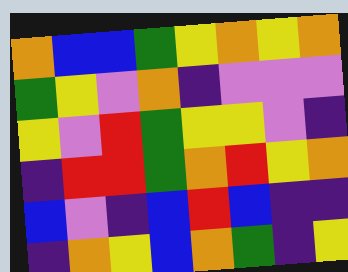[["orange", "blue", "blue", "green", "yellow", "orange", "yellow", "orange"], ["green", "yellow", "violet", "orange", "indigo", "violet", "violet", "violet"], ["yellow", "violet", "red", "green", "yellow", "yellow", "violet", "indigo"], ["indigo", "red", "red", "green", "orange", "red", "yellow", "orange"], ["blue", "violet", "indigo", "blue", "red", "blue", "indigo", "indigo"], ["indigo", "orange", "yellow", "blue", "orange", "green", "indigo", "yellow"]]